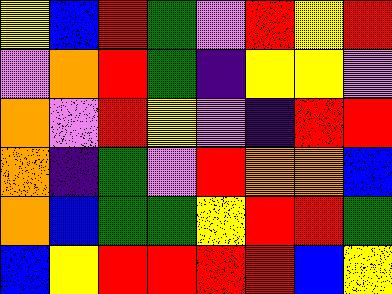[["yellow", "blue", "red", "green", "violet", "red", "yellow", "red"], ["violet", "orange", "red", "green", "indigo", "yellow", "yellow", "violet"], ["orange", "violet", "red", "yellow", "violet", "indigo", "red", "red"], ["orange", "indigo", "green", "violet", "red", "orange", "orange", "blue"], ["orange", "blue", "green", "green", "yellow", "red", "red", "green"], ["blue", "yellow", "red", "red", "red", "red", "blue", "yellow"]]